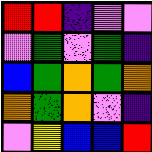[["red", "red", "indigo", "violet", "violet"], ["violet", "green", "violet", "green", "indigo"], ["blue", "green", "orange", "green", "orange"], ["orange", "green", "orange", "violet", "indigo"], ["violet", "yellow", "blue", "blue", "red"]]